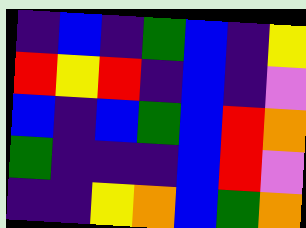[["indigo", "blue", "indigo", "green", "blue", "indigo", "yellow"], ["red", "yellow", "red", "indigo", "blue", "indigo", "violet"], ["blue", "indigo", "blue", "green", "blue", "red", "orange"], ["green", "indigo", "indigo", "indigo", "blue", "red", "violet"], ["indigo", "indigo", "yellow", "orange", "blue", "green", "orange"]]